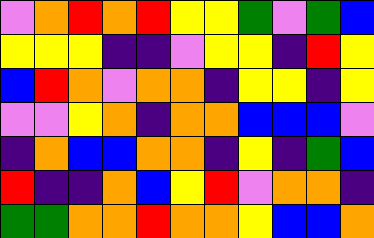[["violet", "orange", "red", "orange", "red", "yellow", "yellow", "green", "violet", "green", "blue"], ["yellow", "yellow", "yellow", "indigo", "indigo", "violet", "yellow", "yellow", "indigo", "red", "yellow"], ["blue", "red", "orange", "violet", "orange", "orange", "indigo", "yellow", "yellow", "indigo", "yellow"], ["violet", "violet", "yellow", "orange", "indigo", "orange", "orange", "blue", "blue", "blue", "violet"], ["indigo", "orange", "blue", "blue", "orange", "orange", "indigo", "yellow", "indigo", "green", "blue"], ["red", "indigo", "indigo", "orange", "blue", "yellow", "red", "violet", "orange", "orange", "indigo"], ["green", "green", "orange", "orange", "red", "orange", "orange", "yellow", "blue", "blue", "orange"]]